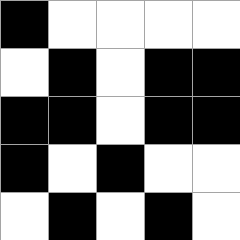[["black", "white", "white", "white", "white"], ["white", "black", "white", "black", "black"], ["black", "black", "white", "black", "black"], ["black", "white", "black", "white", "white"], ["white", "black", "white", "black", "white"]]